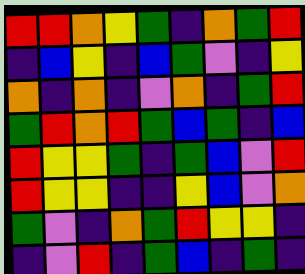[["red", "red", "orange", "yellow", "green", "indigo", "orange", "green", "red"], ["indigo", "blue", "yellow", "indigo", "blue", "green", "violet", "indigo", "yellow"], ["orange", "indigo", "orange", "indigo", "violet", "orange", "indigo", "green", "red"], ["green", "red", "orange", "red", "green", "blue", "green", "indigo", "blue"], ["red", "yellow", "yellow", "green", "indigo", "green", "blue", "violet", "red"], ["red", "yellow", "yellow", "indigo", "indigo", "yellow", "blue", "violet", "orange"], ["green", "violet", "indigo", "orange", "green", "red", "yellow", "yellow", "indigo"], ["indigo", "violet", "red", "indigo", "green", "blue", "indigo", "green", "indigo"]]